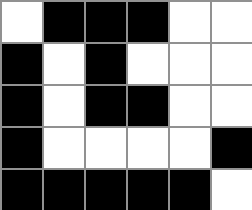[["white", "black", "black", "black", "white", "white"], ["black", "white", "black", "white", "white", "white"], ["black", "white", "black", "black", "white", "white"], ["black", "white", "white", "white", "white", "black"], ["black", "black", "black", "black", "black", "white"]]